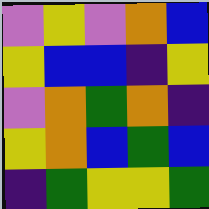[["violet", "yellow", "violet", "orange", "blue"], ["yellow", "blue", "blue", "indigo", "yellow"], ["violet", "orange", "green", "orange", "indigo"], ["yellow", "orange", "blue", "green", "blue"], ["indigo", "green", "yellow", "yellow", "green"]]